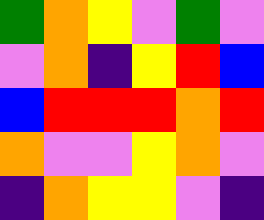[["green", "orange", "yellow", "violet", "green", "violet"], ["violet", "orange", "indigo", "yellow", "red", "blue"], ["blue", "red", "red", "red", "orange", "red"], ["orange", "violet", "violet", "yellow", "orange", "violet"], ["indigo", "orange", "yellow", "yellow", "violet", "indigo"]]